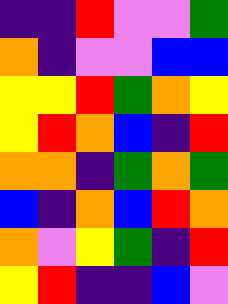[["indigo", "indigo", "red", "violet", "violet", "green"], ["orange", "indigo", "violet", "violet", "blue", "blue"], ["yellow", "yellow", "red", "green", "orange", "yellow"], ["yellow", "red", "orange", "blue", "indigo", "red"], ["orange", "orange", "indigo", "green", "orange", "green"], ["blue", "indigo", "orange", "blue", "red", "orange"], ["orange", "violet", "yellow", "green", "indigo", "red"], ["yellow", "red", "indigo", "indigo", "blue", "violet"]]